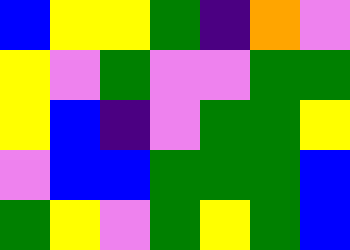[["blue", "yellow", "yellow", "green", "indigo", "orange", "violet"], ["yellow", "violet", "green", "violet", "violet", "green", "green"], ["yellow", "blue", "indigo", "violet", "green", "green", "yellow"], ["violet", "blue", "blue", "green", "green", "green", "blue"], ["green", "yellow", "violet", "green", "yellow", "green", "blue"]]